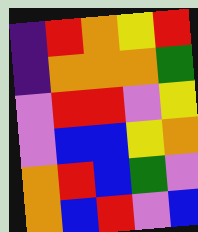[["indigo", "red", "orange", "yellow", "red"], ["indigo", "orange", "orange", "orange", "green"], ["violet", "red", "red", "violet", "yellow"], ["violet", "blue", "blue", "yellow", "orange"], ["orange", "red", "blue", "green", "violet"], ["orange", "blue", "red", "violet", "blue"]]